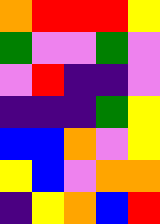[["orange", "red", "red", "red", "yellow"], ["green", "violet", "violet", "green", "violet"], ["violet", "red", "indigo", "indigo", "violet"], ["indigo", "indigo", "indigo", "green", "yellow"], ["blue", "blue", "orange", "violet", "yellow"], ["yellow", "blue", "violet", "orange", "orange"], ["indigo", "yellow", "orange", "blue", "red"]]